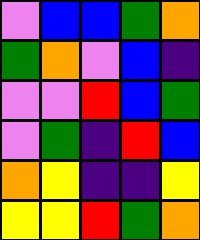[["violet", "blue", "blue", "green", "orange"], ["green", "orange", "violet", "blue", "indigo"], ["violet", "violet", "red", "blue", "green"], ["violet", "green", "indigo", "red", "blue"], ["orange", "yellow", "indigo", "indigo", "yellow"], ["yellow", "yellow", "red", "green", "orange"]]